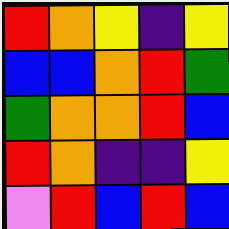[["red", "orange", "yellow", "indigo", "yellow"], ["blue", "blue", "orange", "red", "green"], ["green", "orange", "orange", "red", "blue"], ["red", "orange", "indigo", "indigo", "yellow"], ["violet", "red", "blue", "red", "blue"]]